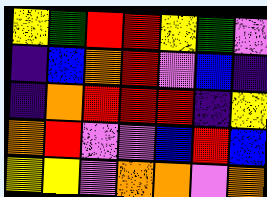[["yellow", "green", "red", "red", "yellow", "green", "violet"], ["indigo", "blue", "orange", "red", "violet", "blue", "indigo"], ["indigo", "orange", "red", "red", "red", "indigo", "yellow"], ["orange", "red", "violet", "violet", "blue", "red", "blue"], ["yellow", "yellow", "violet", "orange", "orange", "violet", "orange"]]